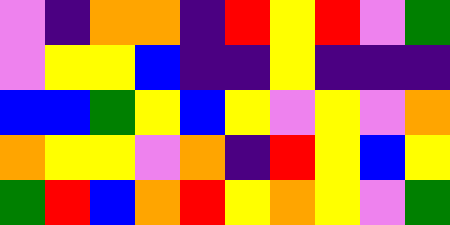[["violet", "indigo", "orange", "orange", "indigo", "red", "yellow", "red", "violet", "green"], ["violet", "yellow", "yellow", "blue", "indigo", "indigo", "yellow", "indigo", "indigo", "indigo"], ["blue", "blue", "green", "yellow", "blue", "yellow", "violet", "yellow", "violet", "orange"], ["orange", "yellow", "yellow", "violet", "orange", "indigo", "red", "yellow", "blue", "yellow"], ["green", "red", "blue", "orange", "red", "yellow", "orange", "yellow", "violet", "green"]]